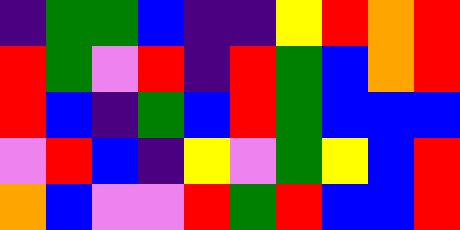[["indigo", "green", "green", "blue", "indigo", "indigo", "yellow", "red", "orange", "red"], ["red", "green", "violet", "red", "indigo", "red", "green", "blue", "orange", "red"], ["red", "blue", "indigo", "green", "blue", "red", "green", "blue", "blue", "blue"], ["violet", "red", "blue", "indigo", "yellow", "violet", "green", "yellow", "blue", "red"], ["orange", "blue", "violet", "violet", "red", "green", "red", "blue", "blue", "red"]]